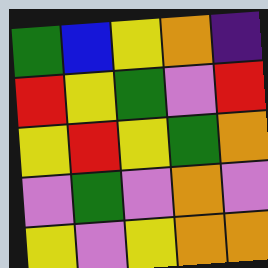[["green", "blue", "yellow", "orange", "indigo"], ["red", "yellow", "green", "violet", "red"], ["yellow", "red", "yellow", "green", "orange"], ["violet", "green", "violet", "orange", "violet"], ["yellow", "violet", "yellow", "orange", "orange"]]